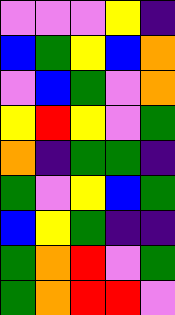[["violet", "violet", "violet", "yellow", "indigo"], ["blue", "green", "yellow", "blue", "orange"], ["violet", "blue", "green", "violet", "orange"], ["yellow", "red", "yellow", "violet", "green"], ["orange", "indigo", "green", "green", "indigo"], ["green", "violet", "yellow", "blue", "green"], ["blue", "yellow", "green", "indigo", "indigo"], ["green", "orange", "red", "violet", "green"], ["green", "orange", "red", "red", "violet"]]